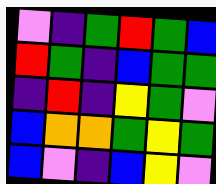[["violet", "indigo", "green", "red", "green", "blue"], ["red", "green", "indigo", "blue", "green", "green"], ["indigo", "red", "indigo", "yellow", "green", "violet"], ["blue", "orange", "orange", "green", "yellow", "green"], ["blue", "violet", "indigo", "blue", "yellow", "violet"]]